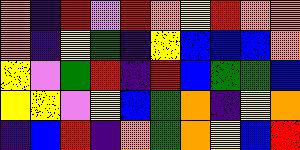[["orange", "indigo", "red", "violet", "red", "orange", "yellow", "red", "orange", "orange"], ["orange", "indigo", "yellow", "green", "indigo", "yellow", "blue", "blue", "blue", "orange"], ["yellow", "violet", "green", "red", "indigo", "red", "blue", "green", "green", "blue"], ["yellow", "yellow", "violet", "yellow", "blue", "green", "orange", "indigo", "yellow", "orange"], ["indigo", "blue", "red", "indigo", "orange", "green", "orange", "yellow", "blue", "red"]]